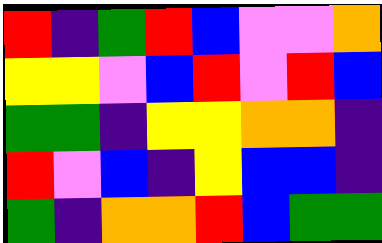[["red", "indigo", "green", "red", "blue", "violet", "violet", "orange"], ["yellow", "yellow", "violet", "blue", "red", "violet", "red", "blue"], ["green", "green", "indigo", "yellow", "yellow", "orange", "orange", "indigo"], ["red", "violet", "blue", "indigo", "yellow", "blue", "blue", "indigo"], ["green", "indigo", "orange", "orange", "red", "blue", "green", "green"]]